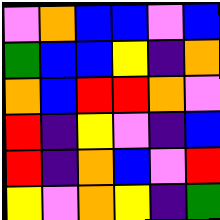[["violet", "orange", "blue", "blue", "violet", "blue"], ["green", "blue", "blue", "yellow", "indigo", "orange"], ["orange", "blue", "red", "red", "orange", "violet"], ["red", "indigo", "yellow", "violet", "indigo", "blue"], ["red", "indigo", "orange", "blue", "violet", "red"], ["yellow", "violet", "orange", "yellow", "indigo", "green"]]